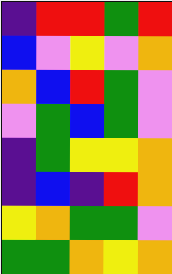[["indigo", "red", "red", "green", "red"], ["blue", "violet", "yellow", "violet", "orange"], ["orange", "blue", "red", "green", "violet"], ["violet", "green", "blue", "green", "violet"], ["indigo", "green", "yellow", "yellow", "orange"], ["indigo", "blue", "indigo", "red", "orange"], ["yellow", "orange", "green", "green", "violet"], ["green", "green", "orange", "yellow", "orange"]]